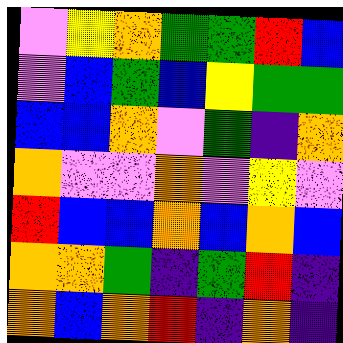[["violet", "yellow", "orange", "green", "green", "red", "blue"], ["violet", "blue", "green", "blue", "yellow", "green", "green"], ["blue", "blue", "orange", "violet", "green", "indigo", "orange"], ["orange", "violet", "violet", "orange", "violet", "yellow", "violet"], ["red", "blue", "blue", "orange", "blue", "orange", "blue"], ["orange", "orange", "green", "indigo", "green", "red", "indigo"], ["orange", "blue", "orange", "red", "indigo", "orange", "indigo"]]